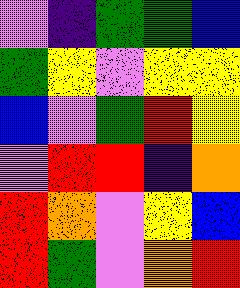[["violet", "indigo", "green", "green", "blue"], ["green", "yellow", "violet", "yellow", "yellow"], ["blue", "violet", "green", "red", "yellow"], ["violet", "red", "red", "indigo", "orange"], ["red", "orange", "violet", "yellow", "blue"], ["red", "green", "violet", "orange", "red"]]